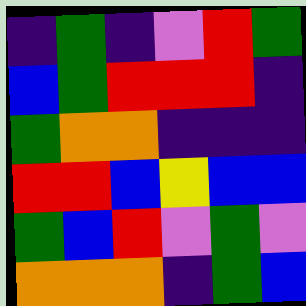[["indigo", "green", "indigo", "violet", "red", "green"], ["blue", "green", "red", "red", "red", "indigo"], ["green", "orange", "orange", "indigo", "indigo", "indigo"], ["red", "red", "blue", "yellow", "blue", "blue"], ["green", "blue", "red", "violet", "green", "violet"], ["orange", "orange", "orange", "indigo", "green", "blue"]]